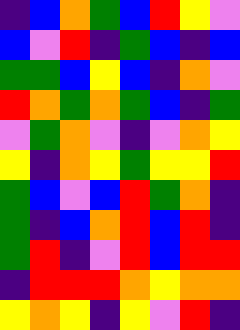[["indigo", "blue", "orange", "green", "blue", "red", "yellow", "violet"], ["blue", "violet", "red", "indigo", "green", "blue", "indigo", "blue"], ["green", "green", "blue", "yellow", "blue", "indigo", "orange", "violet"], ["red", "orange", "green", "orange", "green", "blue", "indigo", "green"], ["violet", "green", "orange", "violet", "indigo", "violet", "orange", "yellow"], ["yellow", "indigo", "orange", "yellow", "green", "yellow", "yellow", "red"], ["green", "blue", "violet", "blue", "red", "green", "orange", "indigo"], ["green", "indigo", "blue", "orange", "red", "blue", "red", "indigo"], ["green", "red", "indigo", "violet", "red", "blue", "red", "red"], ["indigo", "red", "red", "red", "orange", "yellow", "orange", "orange"], ["yellow", "orange", "yellow", "indigo", "yellow", "violet", "red", "indigo"]]